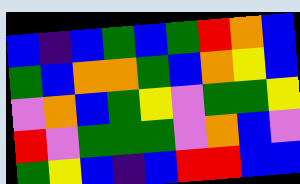[["blue", "indigo", "blue", "green", "blue", "green", "red", "orange", "blue"], ["green", "blue", "orange", "orange", "green", "blue", "orange", "yellow", "blue"], ["violet", "orange", "blue", "green", "yellow", "violet", "green", "green", "yellow"], ["red", "violet", "green", "green", "green", "violet", "orange", "blue", "violet"], ["green", "yellow", "blue", "indigo", "blue", "red", "red", "blue", "blue"]]